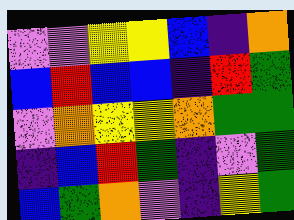[["violet", "violet", "yellow", "yellow", "blue", "indigo", "orange"], ["blue", "red", "blue", "blue", "indigo", "red", "green"], ["violet", "orange", "yellow", "yellow", "orange", "green", "green"], ["indigo", "blue", "red", "green", "indigo", "violet", "green"], ["blue", "green", "orange", "violet", "indigo", "yellow", "green"]]